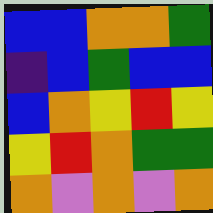[["blue", "blue", "orange", "orange", "green"], ["indigo", "blue", "green", "blue", "blue"], ["blue", "orange", "yellow", "red", "yellow"], ["yellow", "red", "orange", "green", "green"], ["orange", "violet", "orange", "violet", "orange"]]